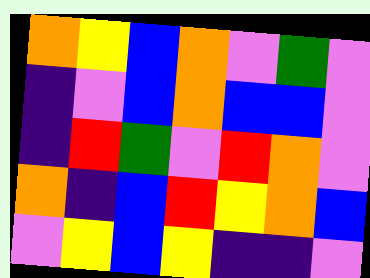[["orange", "yellow", "blue", "orange", "violet", "green", "violet"], ["indigo", "violet", "blue", "orange", "blue", "blue", "violet"], ["indigo", "red", "green", "violet", "red", "orange", "violet"], ["orange", "indigo", "blue", "red", "yellow", "orange", "blue"], ["violet", "yellow", "blue", "yellow", "indigo", "indigo", "violet"]]